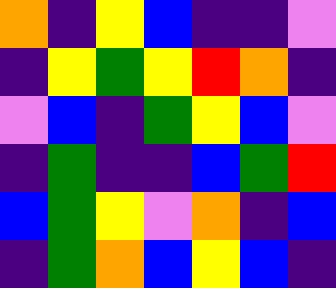[["orange", "indigo", "yellow", "blue", "indigo", "indigo", "violet"], ["indigo", "yellow", "green", "yellow", "red", "orange", "indigo"], ["violet", "blue", "indigo", "green", "yellow", "blue", "violet"], ["indigo", "green", "indigo", "indigo", "blue", "green", "red"], ["blue", "green", "yellow", "violet", "orange", "indigo", "blue"], ["indigo", "green", "orange", "blue", "yellow", "blue", "indigo"]]